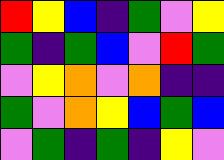[["red", "yellow", "blue", "indigo", "green", "violet", "yellow"], ["green", "indigo", "green", "blue", "violet", "red", "green"], ["violet", "yellow", "orange", "violet", "orange", "indigo", "indigo"], ["green", "violet", "orange", "yellow", "blue", "green", "blue"], ["violet", "green", "indigo", "green", "indigo", "yellow", "violet"]]